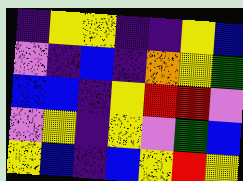[["indigo", "yellow", "yellow", "indigo", "indigo", "yellow", "blue"], ["violet", "indigo", "blue", "indigo", "orange", "yellow", "green"], ["blue", "blue", "indigo", "yellow", "red", "red", "violet"], ["violet", "yellow", "indigo", "yellow", "violet", "green", "blue"], ["yellow", "blue", "indigo", "blue", "yellow", "red", "yellow"]]